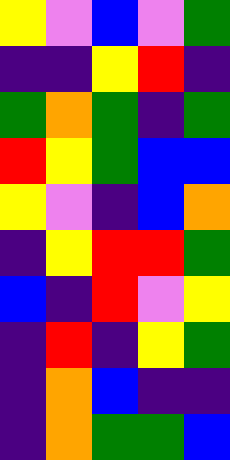[["yellow", "violet", "blue", "violet", "green"], ["indigo", "indigo", "yellow", "red", "indigo"], ["green", "orange", "green", "indigo", "green"], ["red", "yellow", "green", "blue", "blue"], ["yellow", "violet", "indigo", "blue", "orange"], ["indigo", "yellow", "red", "red", "green"], ["blue", "indigo", "red", "violet", "yellow"], ["indigo", "red", "indigo", "yellow", "green"], ["indigo", "orange", "blue", "indigo", "indigo"], ["indigo", "orange", "green", "green", "blue"]]